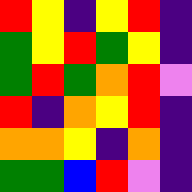[["red", "yellow", "indigo", "yellow", "red", "indigo"], ["green", "yellow", "red", "green", "yellow", "indigo"], ["green", "red", "green", "orange", "red", "violet"], ["red", "indigo", "orange", "yellow", "red", "indigo"], ["orange", "orange", "yellow", "indigo", "orange", "indigo"], ["green", "green", "blue", "red", "violet", "indigo"]]